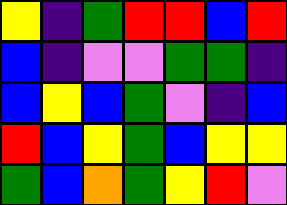[["yellow", "indigo", "green", "red", "red", "blue", "red"], ["blue", "indigo", "violet", "violet", "green", "green", "indigo"], ["blue", "yellow", "blue", "green", "violet", "indigo", "blue"], ["red", "blue", "yellow", "green", "blue", "yellow", "yellow"], ["green", "blue", "orange", "green", "yellow", "red", "violet"]]